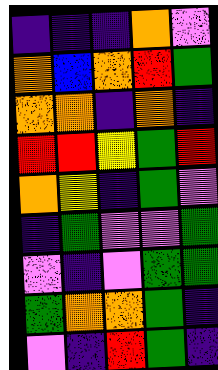[["indigo", "indigo", "indigo", "orange", "violet"], ["orange", "blue", "orange", "red", "green"], ["orange", "orange", "indigo", "orange", "indigo"], ["red", "red", "yellow", "green", "red"], ["orange", "yellow", "indigo", "green", "violet"], ["indigo", "green", "violet", "violet", "green"], ["violet", "indigo", "violet", "green", "green"], ["green", "orange", "orange", "green", "indigo"], ["violet", "indigo", "red", "green", "indigo"]]